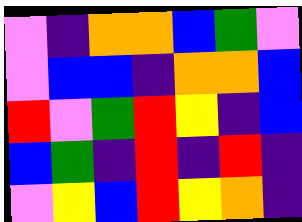[["violet", "indigo", "orange", "orange", "blue", "green", "violet"], ["violet", "blue", "blue", "indigo", "orange", "orange", "blue"], ["red", "violet", "green", "red", "yellow", "indigo", "blue"], ["blue", "green", "indigo", "red", "indigo", "red", "indigo"], ["violet", "yellow", "blue", "red", "yellow", "orange", "indigo"]]